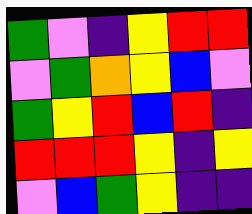[["green", "violet", "indigo", "yellow", "red", "red"], ["violet", "green", "orange", "yellow", "blue", "violet"], ["green", "yellow", "red", "blue", "red", "indigo"], ["red", "red", "red", "yellow", "indigo", "yellow"], ["violet", "blue", "green", "yellow", "indigo", "indigo"]]